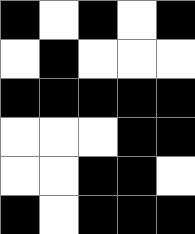[["black", "white", "black", "white", "black"], ["white", "black", "white", "white", "white"], ["black", "black", "black", "black", "black"], ["white", "white", "white", "black", "black"], ["white", "white", "black", "black", "white"], ["black", "white", "black", "black", "black"]]